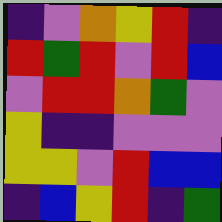[["indigo", "violet", "orange", "yellow", "red", "indigo"], ["red", "green", "red", "violet", "red", "blue"], ["violet", "red", "red", "orange", "green", "violet"], ["yellow", "indigo", "indigo", "violet", "violet", "violet"], ["yellow", "yellow", "violet", "red", "blue", "blue"], ["indigo", "blue", "yellow", "red", "indigo", "green"]]